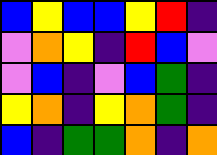[["blue", "yellow", "blue", "blue", "yellow", "red", "indigo"], ["violet", "orange", "yellow", "indigo", "red", "blue", "violet"], ["violet", "blue", "indigo", "violet", "blue", "green", "indigo"], ["yellow", "orange", "indigo", "yellow", "orange", "green", "indigo"], ["blue", "indigo", "green", "green", "orange", "indigo", "orange"]]